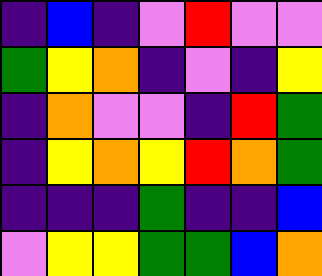[["indigo", "blue", "indigo", "violet", "red", "violet", "violet"], ["green", "yellow", "orange", "indigo", "violet", "indigo", "yellow"], ["indigo", "orange", "violet", "violet", "indigo", "red", "green"], ["indigo", "yellow", "orange", "yellow", "red", "orange", "green"], ["indigo", "indigo", "indigo", "green", "indigo", "indigo", "blue"], ["violet", "yellow", "yellow", "green", "green", "blue", "orange"]]